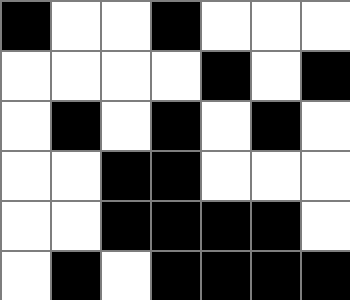[["black", "white", "white", "black", "white", "white", "white"], ["white", "white", "white", "white", "black", "white", "black"], ["white", "black", "white", "black", "white", "black", "white"], ["white", "white", "black", "black", "white", "white", "white"], ["white", "white", "black", "black", "black", "black", "white"], ["white", "black", "white", "black", "black", "black", "black"]]